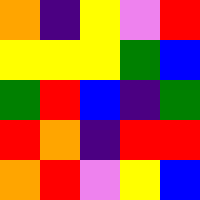[["orange", "indigo", "yellow", "violet", "red"], ["yellow", "yellow", "yellow", "green", "blue"], ["green", "red", "blue", "indigo", "green"], ["red", "orange", "indigo", "red", "red"], ["orange", "red", "violet", "yellow", "blue"]]